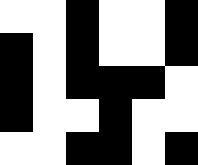[["white", "white", "black", "white", "white", "black"], ["black", "white", "black", "white", "white", "black"], ["black", "white", "black", "black", "black", "white"], ["black", "white", "white", "black", "white", "white"], ["white", "white", "black", "black", "white", "black"]]